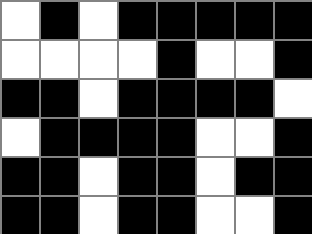[["white", "black", "white", "black", "black", "black", "black", "black"], ["white", "white", "white", "white", "black", "white", "white", "black"], ["black", "black", "white", "black", "black", "black", "black", "white"], ["white", "black", "black", "black", "black", "white", "white", "black"], ["black", "black", "white", "black", "black", "white", "black", "black"], ["black", "black", "white", "black", "black", "white", "white", "black"]]